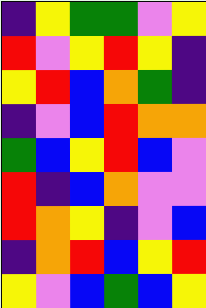[["indigo", "yellow", "green", "green", "violet", "yellow"], ["red", "violet", "yellow", "red", "yellow", "indigo"], ["yellow", "red", "blue", "orange", "green", "indigo"], ["indigo", "violet", "blue", "red", "orange", "orange"], ["green", "blue", "yellow", "red", "blue", "violet"], ["red", "indigo", "blue", "orange", "violet", "violet"], ["red", "orange", "yellow", "indigo", "violet", "blue"], ["indigo", "orange", "red", "blue", "yellow", "red"], ["yellow", "violet", "blue", "green", "blue", "yellow"]]